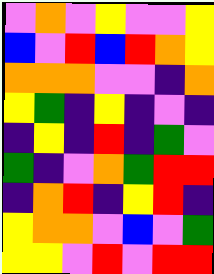[["violet", "orange", "violet", "yellow", "violet", "violet", "yellow"], ["blue", "violet", "red", "blue", "red", "orange", "yellow"], ["orange", "orange", "orange", "violet", "violet", "indigo", "orange"], ["yellow", "green", "indigo", "yellow", "indigo", "violet", "indigo"], ["indigo", "yellow", "indigo", "red", "indigo", "green", "violet"], ["green", "indigo", "violet", "orange", "green", "red", "red"], ["indigo", "orange", "red", "indigo", "yellow", "red", "indigo"], ["yellow", "orange", "orange", "violet", "blue", "violet", "green"], ["yellow", "yellow", "violet", "red", "violet", "red", "red"]]